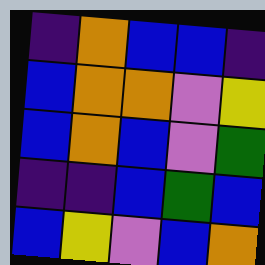[["indigo", "orange", "blue", "blue", "indigo"], ["blue", "orange", "orange", "violet", "yellow"], ["blue", "orange", "blue", "violet", "green"], ["indigo", "indigo", "blue", "green", "blue"], ["blue", "yellow", "violet", "blue", "orange"]]